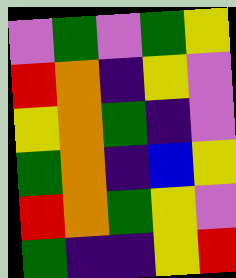[["violet", "green", "violet", "green", "yellow"], ["red", "orange", "indigo", "yellow", "violet"], ["yellow", "orange", "green", "indigo", "violet"], ["green", "orange", "indigo", "blue", "yellow"], ["red", "orange", "green", "yellow", "violet"], ["green", "indigo", "indigo", "yellow", "red"]]